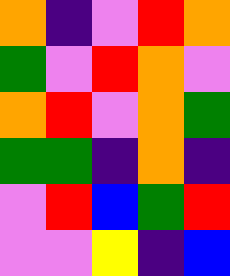[["orange", "indigo", "violet", "red", "orange"], ["green", "violet", "red", "orange", "violet"], ["orange", "red", "violet", "orange", "green"], ["green", "green", "indigo", "orange", "indigo"], ["violet", "red", "blue", "green", "red"], ["violet", "violet", "yellow", "indigo", "blue"]]